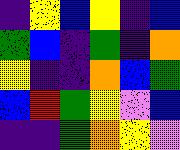[["indigo", "yellow", "blue", "yellow", "indigo", "blue"], ["green", "blue", "indigo", "green", "indigo", "orange"], ["yellow", "indigo", "indigo", "orange", "blue", "green"], ["blue", "red", "green", "yellow", "violet", "blue"], ["indigo", "indigo", "green", "orange", "yellow", "violet"]]